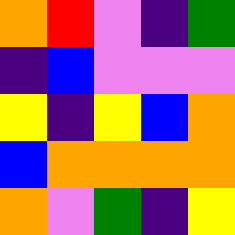[["orange", "red", "violet", "indigo", "green"], ["indigo", "blue", "violet", "violet", "violet"], ["yellow", "indigo", "yellow", "blue", "orange"], ["blue", "orange", "orange", "orange", "orange"], ["orange", "violet", "green", "indigo", "yellow"]]